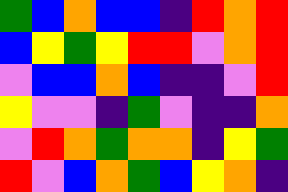[["green", "blue", "orange", "blue", "blue", "indigo", "red", "orange", "red"], ["blue", "yellow", "green", "yellow", "red", "red", "violet", "orange", "red"], ["violet", "blue", "blue", "orange", "blue", "indigo", "indigo", "violet", "red"], ["yellow", "violet", "violet", "indigo", "green", "violet", "indigo", "indigo", "orange"], ["violet", "red", "orange", "green", "orange", "orange", "indigo", "yellow", "green"], ["red", "violet", "blue", "orange", "green", "blue", "yellow", "orange", "indigo"]]